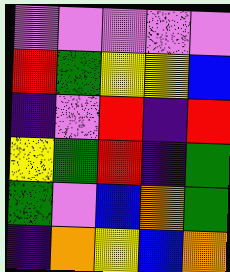[["violet", "violet", "violet", "violet", "violet"], ["red", "green", "yellow", "yellow", "blue"], ["indigo", "violet", "red", "indigo", "red"], ["yellow", "green", "red", "indigo", "green"], ["green", "violet", "blue", "orange", "green"], ["indigo", "orange", "yellow", "blue", "orange"]]